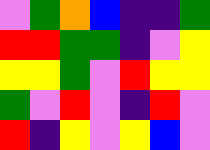[["violet", "green", "orange", "blue", "indigo", "indigo", "green"], ["red", "red", "green", "green", "indigo", "violet", "yellow"], ["yellow", "yellow", "green", "violet", "red", "yellow", "yellow"], ["green", "violet", "red", "violet", "indigo", "red", "violet"], ["red", "indigo", "yellow", "violet", "yellow", "blue", "violet"]]